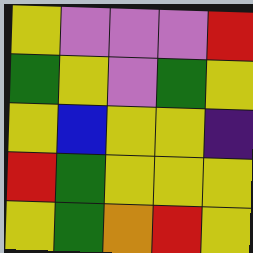[["yellow", "violet", "violet", "violet", "red"], ["green", "yellow", "violet", "green", "yellow"], ["yellow", "blue", "yellow", "yellow", "indigo"], ["red", "green", "yellow", "yellow", "yellow"], ["yellow", "green", "orange", "red", "yellow"]]